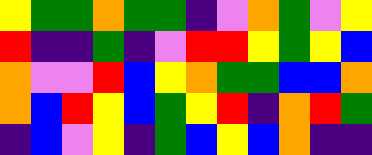[["yellow", "green", "green", "orange", "green", "green", "indigo", "violet", "orange", "green", "violet", "yellow"], ["red", "indigo", "indigo", "green", "indigo", "violet", "red", "red", "yellow", "green", "yellow", "blue"], ["orange", "violet", "violet", "red", "blue", "yellow", "orange", "green", "green", "blue", "blue", "orange"], ["orange", "blue", "red", "yellow", "blue", "green", "yellow", "red", "indigo", "orange", "red", "green"], ["indigo", "blue", "violet", "yellow", "indigo", "green", "blue", "yellow", "blue", "orange", "indigo", "indigo"]]